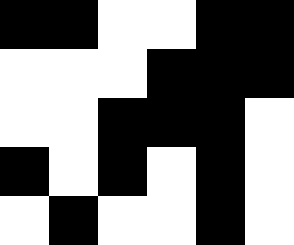[["black", "black", "white", "white", "black", "black"], ["white", "white", "white", "black", "black", "black"], ["white", "white", "black", "black", "black", "white"], ["black", "white", "black", "white", "black", "white"], ["white", "black", "white", "white", "black", "white"]]